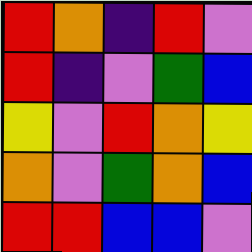[["red", "orange", "indigo", "red", "violet"], ["red", "indigo", "violet", "green", "blue"], ["yellow", "violet", "red", "orange", "yellow"], ["orange", "violet", "green", "orange", "blue"], ["red", "red", "blue", "blue", "violet"]]